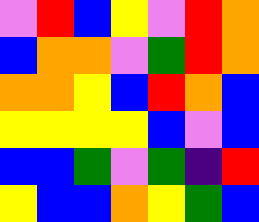[["violet", "red", "blue", "yellow", "violet", "red", "orange"], ["blue", "orange", "orange", "violet", "green", "red", "orange"], ["orange", "orange", "yellow", "blue", "red", "orange", "blue"], ["yellow", "yellow", "yellow", "yellow", "blue", "violet", "blue"], ["blue", "blue", "green", "violet", "green", "indigo", "red"], ["yellow", "blue", "blue", "orange", "yellow", "green", "blue"]]